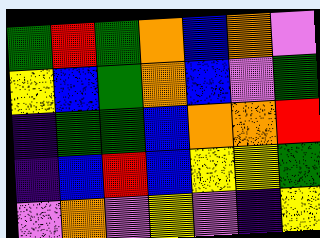[["green", "red", "green", "orange", "blue", "orange", "violet"], ["yellow", "blue", "green", "orange", "blue", "violet", "green"], ["indigo", "green", "green", "blue", "orange", "orange", "red"], ["indigo", "blue", "red", "blue", "yellow", "yellow", "green"], ["violet", "orange", "violet", "yellow", "violet", "indigo", "yellow"]]